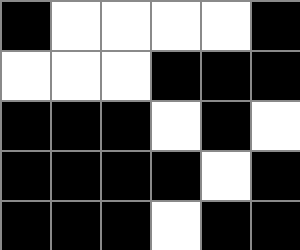[["black", "white", "white", "white", "white", "black"], ["white", "white", "white", "black", "black", "black"], ["black", "black", "black", "white", "black", "white"], ["black", "black", "black", "black", "white", "black"], ["black", "black", "black", "white", "black", "black"]]